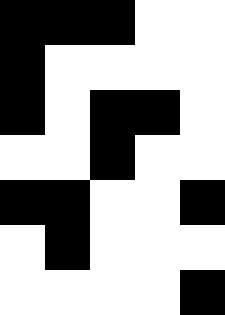[["black", "black", "black", "white", "white"], ["black", "white", "white", "white", "white"], ["black", "white", "black", "black", "white"], ["white", "white", "black", "white", "white"], ["black", "black", "white", "white", "black"], ["white", "black", "white", "white", "white"], ["white", "white", "white", "white", "black"]]